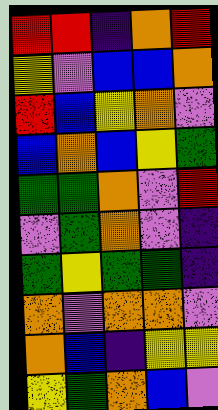[["red", "red", "indigo", "orange", "red"], ["yellow", "violet", "blue", "blue", "orange"], ["red", "blue", "yellow", "orange", "violet"], ["blue", "orange", "blue", "yellow", "green"], ["green", "green", "orange", "violet", "red"], ["violet", "green", "orange", "violet", "indigo"], ["green", "yellow", "green", "green", "indigo"], ["orange", "violet", "orange", "orange", "violet"], ["orange", "blue", "indigo", "yellow", "yellow"], ["yellow", "green", "orange", "blue", "violet"]]